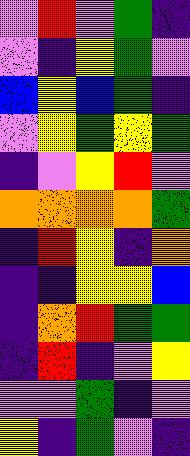[["violet", "red", "violet", "green", "indigo"], ["violet", "indigo", "yellow", "green", "violet"], ["blue", "yellow", "blue", "green", "indigo"], ["violet", "yellow", "green", "yellow", "green"], ["indigo", "violet", "yellow", "red", "violet"], ["orange", "orange", "orange", "orange", "green"], ["indigo", "red", "yellow", "indigo", "orange"], ["indigo", "indigo", "yellow", "yellow", "blue"], ["indigo", "orange", "red", "green", "green"], ["indigo", "red", "indigo", "violet", "yellow"], ["violet", "violet", "green", "indigo", "violet"], ["yellow", "indigo", "green", "violet", "indigo"]]